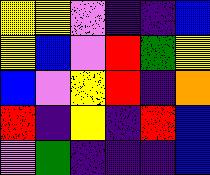[["yellow", "yellow", "violet", "indigo", "indigo", "blue"], ["yellow", "blue", "violet", "red", "green", "yellow"], ["blue", "violet", "yellow", "red", "indigo", "orange"], ["red", "indigo", "yellow", "indigo", "red", "blue"], ["violet", "green", "indigo", "indigo", "indigo", "blue"]]